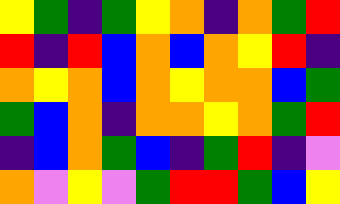[["yellow", "green", "indigo", "green", "yellow", "orange", "indigo", "orange", "green", "red"], ["red", "indigo", "red", "blue", "orange", "blue", "orange", "yellow", "red", "indigo"], ["orange", "yellow", "orange", "blue", "orange", "yellow", "orange", "orange", "blue", "green"], ["green", "blue", "orange", "indigo", "orange", "orange", "yellow", "orange", "green", "red"], ["indigo", "blue", "orange", "green", "blue", "indigo", "green", "red", "indigo", "violet"], ["orange", "violet", "yellow", "violet", "green", "red", "red", "green", "blue", "yellow"]]